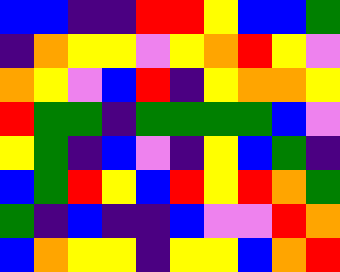[["blue", "blue", "indigo", "indigo", "red", "red", "yellow", "blue", "blue", "green"], ["indigo", "orange", "yellow", "yellow", "violet", "yellow", "orange", "red", "yellow", "violet"], ["orange", "yellow", "violet", "blue", "red", "indigo", "yellow", "orange", "orange", "yellow"], ["red", "green", "green", "indigo", "green", "green", "green", "green", "blue", "violet"], ["yellow", "green", "indigo", "blue", "violet", "indigo", "yellow", "blue", "green", "indigo"], ["blue", "green", "red", "yellow", "blue", "red", "yellow", "red", "orange", "green"], ["green", "indigo", "blue", "indigo", "indigo", "blue", "violet", "violet", "red", "orange"], ["blue", "orange", "yellow", "yellow", "indigo", "yellow", "yellow", "blue", "orange", "red"]]